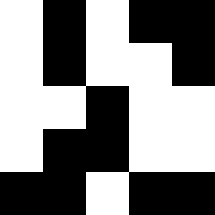[["white", "black", "white", "black", "black"], ["white", "black", "white", "white", "black"], ["white", "white", "black", "white", "white"], ["white", "black", "black", "white", "white"], ["black", "black", "white", "black", "black"]]